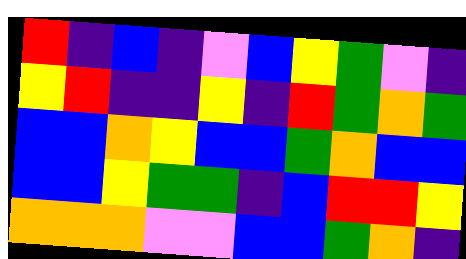[["red", "indigo", "blue", "indigo", "violet", "blue", "yellow", "green", "violet", "indigo"], ["yellow", "red", "indigo", "indigo", "yellow", "indigo", "red", "green", "orange", "green"], ["blue", "blue", "orange", "yellow", "blue", "blue", "green", "orange", "blue", "blue"], ["blue", "blue", "yellow", "green", "green", "indigo", "blue", "red", "red", "yellow"], ["orange", "orange", "orange", "violet", "violet", "blue", "blue", "green", "orange", "indigo"]]